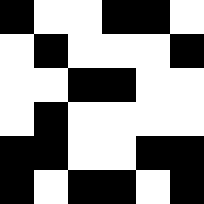[["black", "white", "white", "black", "black", "white"], ["white", "black", "white", "white", "white", "black"], ["white", "white", "black", "black", "white", "white"], ["white", "black", "white", "white", "white", "white"], ["black", "black", "white", "white", "black", "black"], ["black", "white", "black", "black", "white", "black"]]